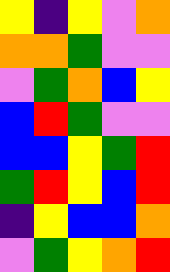[["yellow", "indigo", "yellow", "violet", "orange"], ["orange", "orange", "green", "violet", "violet"], ["violet", "green", "orange", "blue", "yellow"], ["blue", "red", "green", "violet", "violet"], ["blue", "blue", "yellow", "green", "red"], ["green", "red", "yellow", "blue", "red"], ["indigo", "yellow", "blue", "blue", "orange"], ["violet", "green", "yellow", "orange", "red"]]